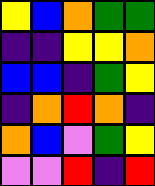[["yellow", "blue", "orange", "green", "green"], ["indigo", "indigo", "yellow", "yellow", "orange"], ["blue", "blue", "indigo", "green", "yellow"], ["indigo", "orange", "red", "orange", "indigo"], ["orange", "blue", "violet", "green", "yellow"], ["violet", "violet", "red", "indigo", "red"]]